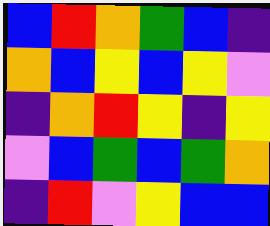[["blue", "red", "orange", "green", "blue", "indigo"], ["orange", "blue", "yellow", "blue", "yellow", "violet"], ["indigo", "orange", "red", "yellow", "indigo", "yellow"], ["violet", "blue", "green", "blue", "green", "orange"], ["indigo", "red", "violet", "yellow", "blue", "blue"]]